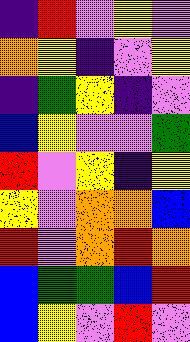[["indigo", "red", "violet", "yellow", "violet"], ["orange", "yellow", "indigo", "violet", "yellow"], ["indigo", "green", "yellow", "indigo", "violet"], ["blue", "yellow", "violet", "violet", "green"], ["red", "violet", "yellow", "indigo", "yellow"], ["yellow", "violet", "orange", "orange", "blue"], ["red", "violet", "orange", "red", "orange"], ["blue", "green", "green", "blue", "red"], ["blue", "yellow", "violet", "red", "violet"]]